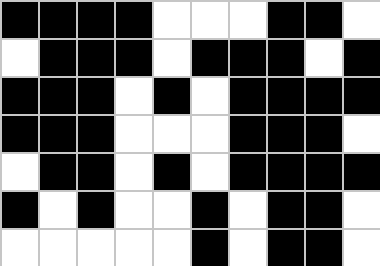[["black", "black", "black", "black", "white", "white", "white", "black", "black", "white"], ["white", "black", "black", "black", "white", "black", "black", "black", "white", "black"], ["black", "black", "black", "white", "black", "white", "black", "black", "black", "black"], ["black", "black", "black", "white", "white", "white", "black", "black", "black", "white"], ["white", "black", "black", "white", "black", "white", "black", "black", "black", "black"], ["black", "white", "black", "white", "white", "black", "white", "black", "black", "white"], ["white", "white", "white", "white", "white", "black", "white", "black", "black", "white"]]